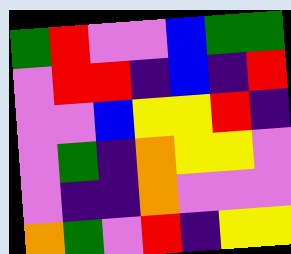[["green", "red", "violet", "violet", "blue", "green", "green"], ["violet", "red", "red", "indigo", "blue", "indigo", "red"], ["violet", "violet", "blue", "yellow", "yellow", "red", "indigo"], ["violet", "green", "indigo", "orange", "yellow", "yellow", "violet"], ["violet", "indigo", "indigo", "orange", "violet", "violet", "violet"], ["orange", "green", "violet", "red", "indigo", "yellow", "yellow"]]